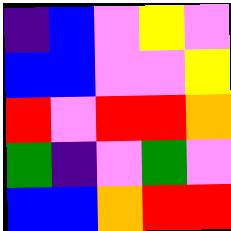[["indigo", "blue", "violet", "yellow", "violet"], ["blue", "blue", "violet", "violet", "yellow"], ["red", "violet", "red", "red", "orange"], ["green", "indigo", "violet", "green", "violet"], ["blue", "blue", "orange", "red", "red"]]